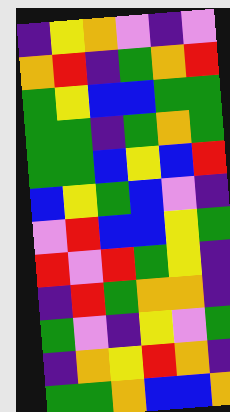[["indigo", "yellow", "orange", "violet", "indigo", "violet"], ["orange", "red", "indigo", "green", "orange", "red"], ["green", "yellow", "blue", "blue", "green", "green"], ["green", "green", "indigo", "green", "orange", "green"], ["green", "green", "blue", "yellow", "blue", "red"], ["blue", "yellow", "green", "blue", "violet", "indigo"], ["violet", "red", "blue", "blue", "yellow", "green"], ["red", "violet", "red", "green", "yellow", "indigo"], ["indigo", "red", "green", "orange", "orange", "indigo"], ["green", "violet", "indigo", "yellow", "violet", "green"], ["indigo", "orange", "yellow", "red", "orange", "indigo"], ["green", "green", "orange", "blue", "blue", "orange"]]